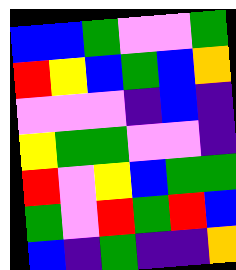[["blue", "blue", "green", "violet", "violet", "green"], ["red", "yellow", "blue", "green", "blue", "orange"], ["violet", "violet", "violet", "indigo", "blue", "indigo"], ["yellow", "green", "green", "violet", "violet", "indigo"], ["red", "violet", "yellow", "blue", "green", "green"], ["green", "violet", "red", "green", "red", "blue"], ["blue", "indigo", "green", "indigo", "indigo", "orange"]]